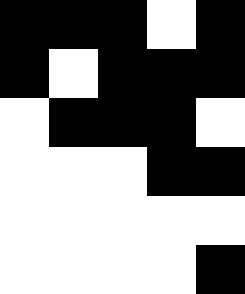[["black", "black", "black", "white", "black"], ["black", "white", "black", "black", "black"], ["white", "black", "black", "black", "white"], ["white", "white", "white", "black", "black"], ["white", "white", "white", "white", "white"], ["white", "white", "white", "white", "black"]]